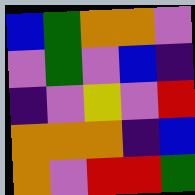[["blue", "green", "orange", "orange", "violet"], ["violet", "green", "violet", "blue", "indigo"], ["indigo", "violet", "yellow", "violet", "red"], ["orange", "orange", "orange", "indigo", "blue"], ["orange", "violet", "red", "red", "green"]]